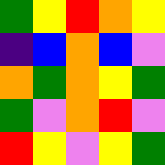[["green", "yellow", "red", "orange", "yellow"], ["indigo", "blue", "orange", "blue", "violet"], ["orange", "green", "orange", "yellow", "green"], ["green", "violet", "orange", "red", "violet"], ["red", "yellow", "violet", "yellow", "green"]]